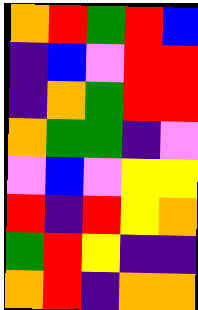[["orange", "red", "green", "red", "blue"], ["indigo", "blue", "violet", "red", "red"], ["indigo", "orange", "green", "red", "red"], ["orange", "green", "green", "indigo", "violet"], ["violet", "blue", "violet", "yellow", "yellow"], ["red", "indigo", "red", "yellow", "orange"], ["green", "red", "yellow", "indigo", "indigo"], ["orange", "red", "indigo", "orange", "orange"]]